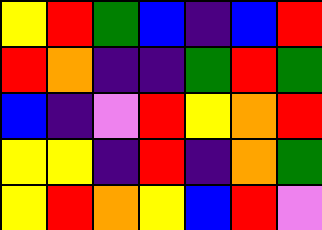[["yellow", "red", "green", "blue", "indigo", "blue", "red"], ["red", "orange", "indigo", "indigo", "green", "red", "green"], ["blue", "indigo", "violet", "red", "yellow", "orange", "red"], ["yellow", "yellow", "indigo", "red", "indigo", "orange", "green"], ["yellow", "red", "orange", "yellow", "blue", "red", "violet"]]